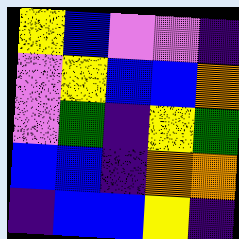[["yellow", "blue", "violet", "violet", "indigo"], ["violet", "yellow", "blue", "blue", "orange"], ["violet", "green", "indigo", "yellow", "green"], ["blue", "blue", "indigo", "orange", "orange"], ["indigo", "blue", "blue", "yellow", "indigo"]]